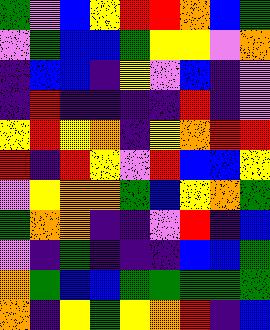[["green", "violet", "blue", "yellow", "red", "red", "orange", "blue", "green"], ["violet", "green", "blue", "blue", "green", "yellow", "yellow", "violet", "orange"], ["indigo", "blue", "blue", "indigo", "yellow", "violet", "blue", "indigo", "violet"], ["indigo", "red", "indigo", "indigo", "indigo", "indigo", "red", "indigo", "violet"], ["yellow", "red", "yellow", "orange", "indigo", "yellow", "orange", "red", "red"], ["red", "indigo", "red", "yellow", "violet", "red", "blue", "blue", "yellow"], ["violet", "yellow", "orange", "orange", "green", "blue", "yellow", "orange", "green"], ["green", "orange", "orange", "indigo", "indigo", "violet", "red", "indigo", "blue"], ["violet", "indigo", "green", "indigo", "indigo", "indigo", "blue", "blue", "green"], ["orange", "green", "blue", "blue", "green", "green", "green", "green", "green"], ["orange", "indigo", "yellow", "green", "yellow", "orange", "red", "indigo", "blue"]]